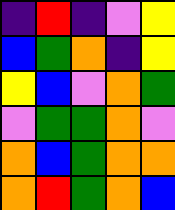[["indigo", "red", "indigo", "violet", "yellow"], ["blue", "green", "orange", "indigo", "yellow"], ["yellow", "blue", "violet", "orange", "green"], ["violet", "green", "green", "orange", "violet"], ["orange", "blue", "green", "orange", "orange"], ["orange", "red", "green", "orange", "blue"]]